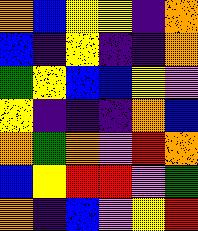[["orange", "blue", "yellow", "yellow", "indigo", "orange"], ["blue", "indigo", "yellow", "indigo", "indigo", "orange"], ["green", "yellow", "blue", "blue", "yellow", "violet"], ["yellow", "indigo", "indigo", "indigo", "orange", "blue"], ["orange", "green", "orange", "violet", "red", "orange"], ["blue", "yellow", "red", "red", "violet", "green"], ["orange", "indigo", "blue", "violet", "yellow", "red"]]